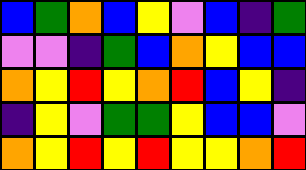[["blue", "green", "orange", "blue", "yellow", "violet", "blue", "indigo", "green"], ["violet", "violet", "indigo", "green", "blue", "orange", "yellow", "blue", "blue"], ["orange", "yellow", "red", "yellow", "orange", "red", "blue", "yellow", "indigo"], ["indigo", "yellow", "violet", "green", "green", "yellow", "blue", "blue", "violet"], ["orange", "yellow", "red", "yellow", "red", "yellow", "yellow", "orange", "red"]]